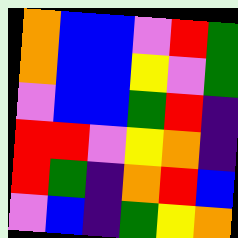[["orange", "blue", "blue", "violet", "red", "green"], ["orange", "blue", "blue", "yellow", "violet", "green"], ["violet", "blue", "blue", "green", "red", "indigo"], ["red", "red", "violet", "yellow", "orange", "indigo"], ["red", "green", "indigo", "orange", "red", "blue"], ["violet", "blue", "indigo", "green", "yellow", "orange"]]